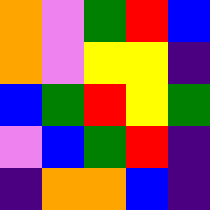[["orange", "violet", "green", "red", "blue"], ["orange", "violet", "yellow", "yellow", "indigo"], ["blue", "green", "red", "yellow", "green"], ["violet", "blue", "green", "red", "indigo"], ["indigo", "orange", "orange", "blue", "indigo"]]